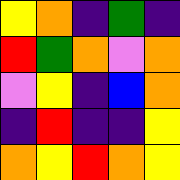[["yellow", "orange", "indigo", "green", "indigo"], ["red", "green", "orange", "violet", "orange"], ["violet", "yellow", "indigo", "blue", "orange"], ["indigo", "red", "indigo", "indigo", "yellow"], ["orange", "yellow", "red", "orange", "yellow"]]